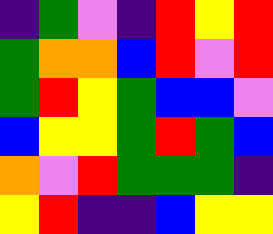[["indigo", "green", "violet", "indigo", "red", "yellow", "red"], ["green", "orange", "orange", "blue", "red", "violet", "red"], ["green", "red", "yellow", "green", "blue", "blue", "violet"], ["blue", "yellow", "yellow", "green", "red", "green", "blue"], ["orange", "violet", "red", "green", "green", "green", "indigo"], ["yellow", "red", "indigo", "indigo", "blue", "yellow", "yellow"]]